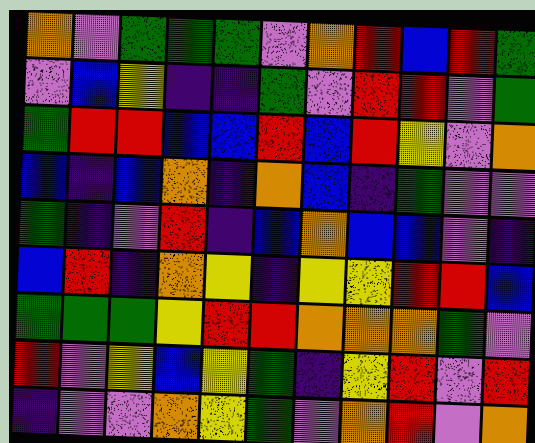[["orange", "violet", "green", "green", "green", "violet", "orange", "red", "blue", "red", "green"], ["violet", "blue", "yellow", "indigo", "indigo", "green", "violet", "red", "red", "violet", "green"], ["green", "red", "red", "blue", "blue", "red", "blue", "red", "yellow", "violet", "orange"], ["blue", "indigo", "blue", "orange", "indigo", "orange", "blue", "indigo", "green", "violet", "violet"], ["green", "indigo", "violet", "red", "indigo", "blue", "orange", "blue", "blue", "violet", "indigo"], ["blue", "red", "indigo", "orange", "yellow", "indigo", "yellow", "yellow", "red", "red", "blue"], ["green", "green", "green", "yellow", "red", "red", "orange", "orange", "orange", "green", "violet"], ["red", "violet", "yellow", "blue", "yellow", "green", "indigo", "yellow", "red", "violet", "red"], ["indigo", "violet", "violet", "orange", "yellow", "green", "violet", "orange", "red", "violet", "orange"]]